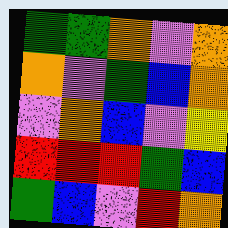[["green", "green", "orange", "violet", "orange"], ["orange", "violet", "green", "blue", "orange"], ["violet", "orange", "blue", "violet", "yellow"], ["red", "red", "red", "green", "blue"], ["green", "blue", "violet", "red", "orange"]]